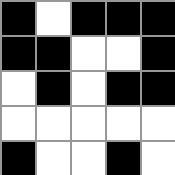[["black", "white", "black", "black", "black"], ["black", "black", "white", "white", "black"], ["white", "black", "white", "black", "black"], ["white", "white", "white", "white", "white"], ["black", "white", "white", "black", "white"]]